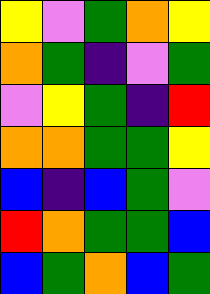[["yellow", "violet", "green", "orange", "yellow"], ["orange", "green", "indigo", "violet", "green"], ["violet", "yellow", "green", "indigo", "red"], ["orange", "orange", "green", "green", "yellow"], ["blue", "indigo", "blue", "green", "violet"], ["red", "orange", "green", "green", "blue"], ["blue", "green", "orange", "blue", "green"]]